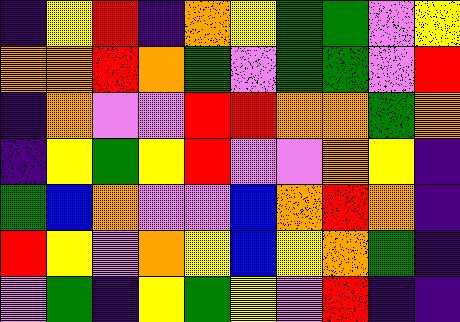[["indigo", "yellow", "red", "indigo", "orange", "yellow", "green", "green", "violet", "yellow"], ["orange", "orange", "red", "orange", "green", "violet", "green", "green", "violet", "red"], ["indigo", "orange", "violet", "violet", "red", "red", "orange", "orange", "green", "orange"], ["indigo", "yellow", "green", "yellow", "red", "violet", "violet", "orange", "yellow", "indigo"], ["green", "blue", "orange", "violet", "violet", "blue", "orange", "red", "orange", "indigo"], ["red", "yellow", "violet", "orange", "yellow", "blue", "yellow", "orange", "green", "indigo"], ["violet", "green", "indigo", "yellow", "green", "yellow", "violet", "red", "indigo", "indigo"]]